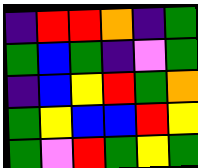[["indigo", "red", "red", "orange", "indigo", "green"], ["green", "blue", "green", "indigo", "violet", "green"], ["indigo", "blue", "yellow", "red", "green", "orange"], ["green", "yellow", "blue", "blue", "red", "yellow"], ["green", "violet", "red", "green", "yellow", "green"]]